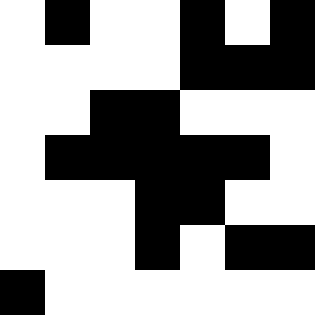[["white", "black", "white", "white", "black", "white", "black"], ["white", "white", "white", "white", "black", "black", "black"], ["white", "white", "black", "black", "white", "white", "white"], ["white", "black", "black", "black", "black", "black", "white"], ["white", "white", "white", "black", "black", "white", "white"], ["white", "white", "white", "black", "white", "black", "black"], ["black", "white", "white", "white", "white", "white", "white"]]